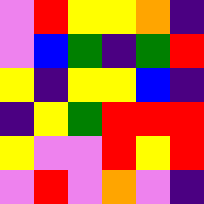[["violet", "red", "yellow", "yellow", "orange", "indigo"], ["violet", "blue", "green", "indigo", "green", "red"], ["yellow", "indigo", "yellow", "yellow", "blue", "indigo"], ["indigo", "yellow", "green", "red", "red", "red"], ["yellow", "violet", "violet", "red", "yellow", "red"], ["violet", "red", "violet", "orange", "violet", "indigo"]]